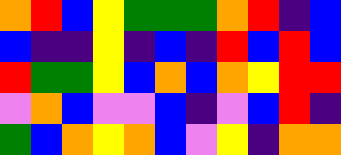[["orange", "red", "blue", "yellow", "green", "green", "green", "orange", "red", "indigo", "blue"], ["blue", "indigo", "indigo", "yellow", "indigo", "blue", "indigo", "red", "blue", "red", "blue"], ["red", "green", "green", "yellow", "blue", "orange", "blue", "orange", "yellow", "red", "red"], ["violet", "orange", "blue", "violet", "violet", "blue", "indigo", "violet", "blue", "red", "indigo"], ["green", "blue", "orange", "yellow", "orange", "blue", "violet", "yellow", "indigo", "orange", "orange"]]